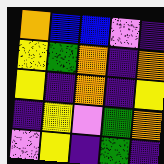[["orange", "blue", "blue", "violet", "indigo"], ["yellow", "green", "orange", "indigo", "orange"], ["yellow", "indigo", "orange", "indigo", "yellow"], ["indigo", "yellow", "violet", "green", "orange"], ["violet", "yellow", "indigo", "green", "indigo"]]